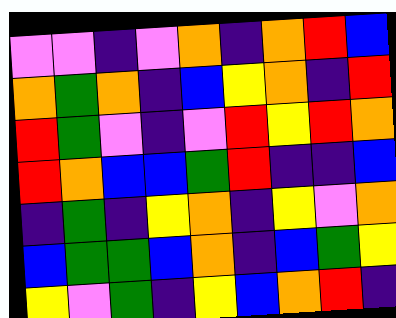[["violet", "violet", "indigo", "violet", "orange", "indigo", "orange", "red", "blue"], ["orange", "green", "orange", "indigo", "blue", "yellow", "orange", "indigo", "red"], ["red", "green", "violet", "indigo", "violet", "red", "yellow", "red", "orange"], ["red", "orange", "blue", "blue", "green", "red", "indigo", "indigo", "blue"], ["indigo", "green", "indigo", "yellow", "orange", "indigo", "yellow", "violet", "orange"], ["blue", "green", "green", "blue", "orange", "indigo", "blue", "green", "yellow"], ["yellow", "violet", "green", "indigo", "yellow", "blue", "orange", "red", "indigo"]]